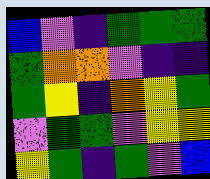[["blue", "violet", "indigo", "green", "green", "green"], ["green", "orange", "orange", "violet", "indigo", "indigo"], ["green", "yellow", "indigo", "orange", "yellow", "green"], ["violet", "green", "green", "violet", "yellow", "yellow"], ["yellow", "green", "indigo", "green", "violet", "blue"]]